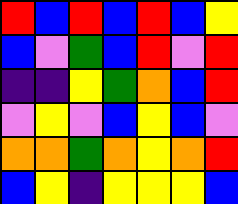[["red", "blue", "red", "blue", "red", "blue", "yellow"], ["blue", "violet", "green", "blue", "red", "violet", "red"], ["indigo", "indigo", "yellow", "green", "orange", "blue", "red"], ["violet", "yellow", "violet", "blue", "yellow", "blue", "violet"], ["orange", "orange", "green", "orange", "yellow", "orange", "red"], ["blue", "yellow", "indigo", "yellow", "yellow", "yellow", "blue"]]